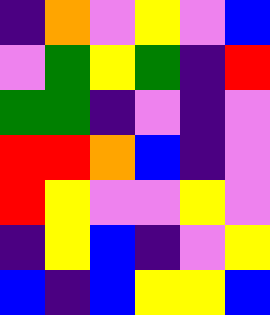[["indigo", "orange", "violet", "yellow", "violet", "blue"], ["violet", "green", "yellow", "green", "indigo", "red"], ["green", "green", "indigo", "violet", "indigo", "violet"], ["red", "red", "orange", "blue", "indigo", "violet"], ["red", "yellow", "violet", "violet", "yellow", "violet"], ["indigo", "yellow", "blue", "indigo", "violet", "yellow"], ["blue", "indigo", "blue", "yellow", "yellow", "blue"]]